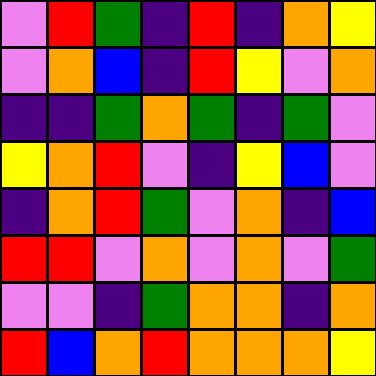[["violet", "red", "green", "indigo", "red", "indigo", "orange", "yellow"], ["violet", "orange", "blue", "indigo", "red", "yellow", "violet", "orange"], ["indigo", "indigo", "green", "orange", "green", "indigo", "green", "violet"], ["yellow", "orange", "red", "violet", "indigo", "yellow", "blue", "violet"], ["indigo", "orange", "red", "green", "violet", "orange", "indigo", "blue"], ["red", "red", "violet", "orange", "violet", "orange", "violet", "green"], ["violet", "violet", "indigo", "green", "orange", "orange", "indigo", "orange"], ["red", "blue", "orange", "red", "orange", "orange", "orange", "yellow"]]